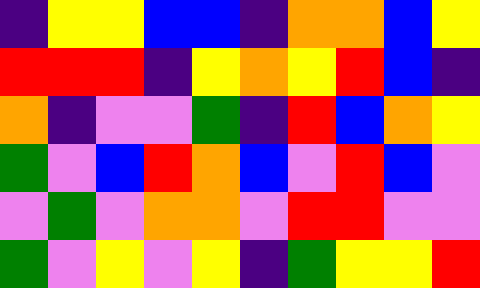[["indigo", "yellow", "yellow", "blue", "blue", "indigo", "orange", "orange", "blue", "yellow"], ["red", "red", "red", "indigo", "yellow", "orange", "yellow", "red", "blue", "indigo"], ["orange", "indigo", "violet", "violet", "green", "indigo", "red", "blue", "orange", "yellow"], ["green", "violet", "blue", "red", "orange", "blue", "violet", "red", "blue", "violet"], ["violet", "green", "violet", "orange", "orange", "violet", "red", "red", "violet", "violet"], ["green", "violet", "yellow", "violet", "yellow", "indigo", "green", "yellow", "yellow", "red"]]